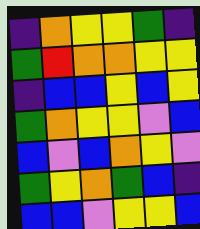[["indigo", "orange", "yellow", "yellow", "green", "indigo"], ["green", "red", "orange", "orange", "yellow", "yellow"], ["indigo", "blue", "blue", "yellow", "blue", "yellow"], ["green", "orange", "yellow", "yellow", "violet", "blue"], ["blue", "violet", "blue", "orange", "yellow", "violet"], ["green", "yellow", "orange", "green", "blue", "indigo"], ["blue", "blue", "violet", "yellow", "yellow", "blue"]]